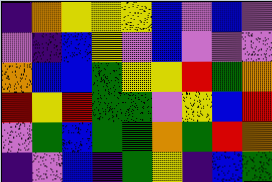[["indigo", "orange", "yellow", "yellow", "yellow", "blue", "violet", "blue", "violet"], ["violet", "indigo", "blue", "yellow", "violet", "blue", "violet", "violet", "violet"], ["orange", "blue", "blue", "green", "yellow", "yellow", "red", "green", "orange"], ["red", "yellow", "red", "green", "green", "violet", "yellow", "blue", "red"], ["violet", "green", "blue", "green", "green", "orange", "green", "red", "orange"], ["indigo", "violet", "blue", "indigo", "green", "yellow", "indigo", "blue", "green"]]